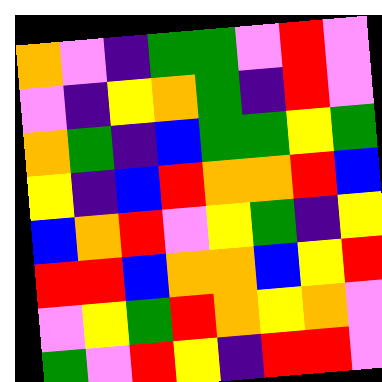[["orange", "violet", "indigo", "green", "green", "violet", "red", "violet"], ["violet", "indigo", "yellow", "orange", "green", "indigo", "red", "violet"], ["orange", "green", "indigo", "blue", "green", "green", "yellow", "green"], ["yellow", "indigo", "blue", "red", "orange", "orange", "red", "blue"], ["blue", "orange", "red", "violet", "yellow", "green", "indigo", "yellow"], ["red", "red", "blue", "orange", "orange", "blue", "yellow", "red"], ["violet", "yellow", "green", "red", "orange", "yellow", "orange", "violet"], ["green", "violet", "red", "yellow", "indigo", "red", "red", "violet"]]